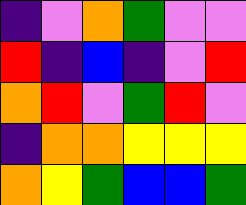[["indigo", "violet", "orange", "green", "violet", "violet"], ["red", "indigo", "blue", "indigo", "violet", "red"], ["orange", "red", "violet", "green", "red", "violet"], ["indigo", "orange", "orange", "yellow", "yellow", "yellow"], ["orange", "yellow", "green", "blue", "blue", "green"]]